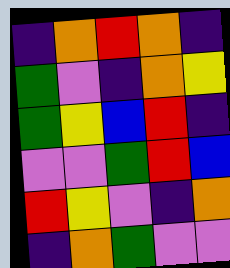[["indigo", "orange", "red", "orange", "indigo"], ["green", "violet", "indigo", "orange", "yellow"], ["green", "yellow", "blue", "red", "indigo"], ["violet", "violet", "green", "red", "blue"], ["red", "yellow", "violet", "indigo", "orange"], ["indigo", "orange", "green", "violet", "violet"]]